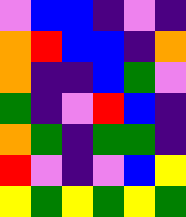[["violet", "blue", "blue", "indigo", "violet", "indigo"], ["orange", "red", "blue", "blue", "indigo", "orange"], ["orange", "indigo", "indigo", "blue", "green", "violet"], ["green", "indigo", "violet", "red", "blue", "indigo"], ["orange", "green", "indigo", "green", "green", "indigo"], ["red", "violet", "indigo", "violet", "blue", "yellow"], ["yellow", "green", "yellow", "green", "yellow", "green"]]